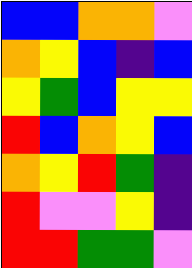[["blue", "blue", "orange", "orange", "violet"], ["orange", "yellow", "blue", "indigo", "blue"], ["yellow", "green", "blue", "yellow", "yellow"], ["red", "blue", "orange", "yellow", "blue"], ["orange", "yellow", "red", "green", "indigo"], ["red", "violet", "violet", "yellow", "indigo"], ["red", "red", "green", "green", "violet"]]